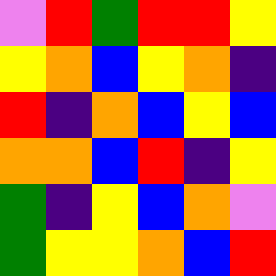[["violet", "red", "green", "red", "red", "yellow"], ["yellow", "orange", "blue", "yellow", "orange", "indigo"], ["red", "indigo", "orange", "blue", "yellow", "blue"], ["orange", "orange", "blue", "red", "indigo", "yellow"], ["green", "indigo", "yellow", "blue", "orange", "violet"], ["green", "yellow", "yellow", "orange", "blue", "red"]]